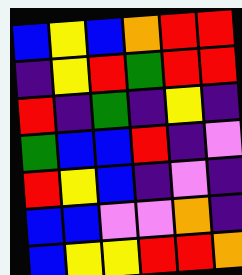[["blue", "yellow", "blue", "orange", "red", "red"], ["indigo", "yellow", "red", "green", "red", "red"], ["red", "indigo", "green", "indigo", "yellow", "indigo"], ["green", "blue", "blue", "red", "indigo", "violet"], ["red", "yellow", "blue", "indigo", "violet", "indigo"], ["blue", "blue", "violet", "violet", "orange", "indigo"], ["blue", "yellow", "yellow", "red", "red", "orange"]]